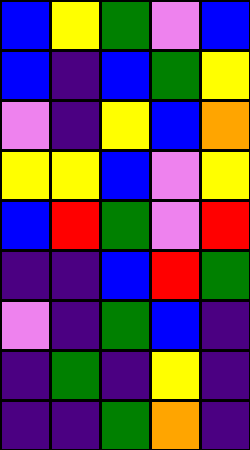[["blue", "yellow", "green", "violet", "blue"], ["blue", "indigo", "blue", "green", "yellow"], ["violet", "indigo", "yellow", "blue", "orange"], ["yellow", "yellow", "blue", "violet", "yellow"], ["blue", "red", "green", "violet", "red"], ["indigo", "indigo", "blue", "red", "green"], ["violet", "indigo", "green", "blue", "indigo"], ["indigo", "green", "indigo", "yellow", "indigo"], ["indigo", "indigo", "green", "orange", "indigo"]]